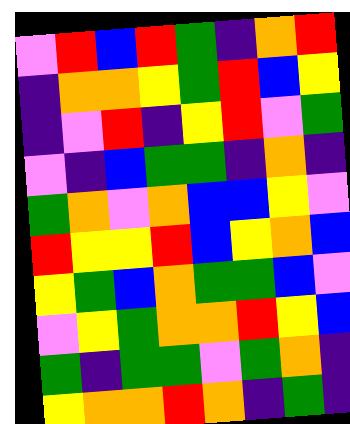[["violet", "red", "blue", "red", "green", "indigo", "orange", "red"], ["indigo", "orange", "orange", "yellow", "green", "red", "blue", "yellow"], ["indigo", "violet", "red", "indigo", "yellow", "red", "violet", "green"], ["violet", "indigo", "blue", "green", "green", "indigo", "orange", "indigo"], ["green", "orange", "violet", "orange", "blue", "blue", "yellow", "violet"], ["red", "yellow", "yellow", "red", "blue", "yellow", "orange", "blue"], ["yellow", "green", "blue", "orange", "green", "green", "blue", "violet"], ["violet", "yellow", "green", "orange", "orange", "red", "yellow", "blue"], ["green", "indigo", "green", "green", "violet", "green", "orange", "indigo"], ["yellow", "orange", "orange", "red", "orange", "indigo", "green", "indigo"]]